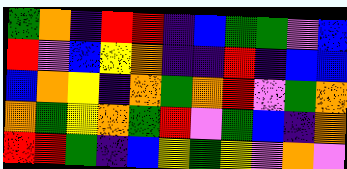[["green", "orange", "indigo", "red", "red", "indigo", "blue", "green", "green", "violet", "blue"], ["red", "violet", "blue", "yellow", "orange", "indigo", "indigo", "red", "indigo", "blue", "blue"], ["blue", "orange", "yellow", "indigo", "orange", "green", "orange", "red", "violet", "green", "orange"], ["orange", "green", "yellow", "orange", "green", "red", "violet", "green", "blue", "indigo", "orange"], ["red", "red", "green", "indigo", "blue", "yellow", "green", "yellow", "violet", "orange", "violet"]]